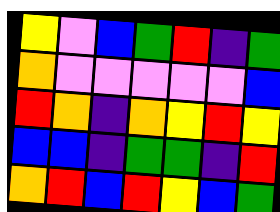[["yellow", "violet", "blue", "green", "red", "indigo", "green"], ["orange", "violet", "violet", "violet", "violet", "violet", "blue"], ["red", "orange", "indigo", "orange", "yellow", "red", "yellow"], ["blue", "blue", "indigo", "green", "green", "indigo", "red"], ["orange", "red", "blue", "red", "yellow", "blue", "green"]]